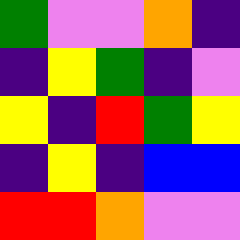[["green", "violet", "violet", "orange", "indigo"], ["indigo", "yellow", "green", "indigo", "violet"], ["yellow", "indigo", "red", "green", "yellow"], ["indigo", "yellow", "indigo", "blue", "blue"], ["red", "red", "orange", "violet", "violet"]]